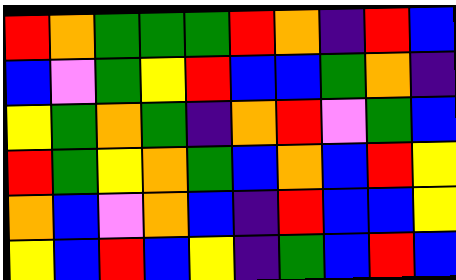[["red", "orange", "green", "green", "green", "red", "orange", "indigo", "red", "blue"], ["blue", "violet", "green", "yellow", "red", "blue", "blue", "green", "orange", "indigo"], ["yellow", "green", "orange", "green", "indigo", "orange", "red", "violet", "green", "blue"], ["red", "green", "yellow", "orange", "green", "blue", "orange", "blue", "red", "yellow"], ["orange", "blue", "violet", "orange", "blue", "indigo", "red", "blue", "blue", "yellow"], ["yellow", "blue", "red", "blue", "yellow", "indigo", "green", "blue", "red", "blue"]]